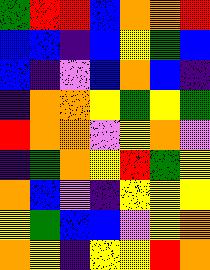[["green", "red", "red", "blue", "orange", "orange", "red"], ["blue", "blue", "indigo", "blue", "yellow", "green", "blue"], ["blue", "indigo", "violet", "blue", "orange", "blue", "indigo"], ["indigo", "orange", "orange", "yellow", "green", "yellow", "green"], ["red", "orange", "orange", "violet", "yellow", "orange", "violet"], ["indigo", "green", "orange", "yellow", "red", "green", "yellow"], ["orange", "blue", "violet", "indigo", "yellow", "yellow", "yellow"], ["yellow", "green", "blue", "blue", "violet", "yellow", "orange"], ["orange", "yellow", "indigo", "yellow", "yellow", "red", "orange"]]